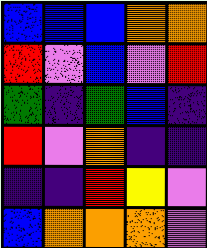[["blue", "blue", "blue", "orange", "orange"], ["red", "violet", "blue", "violet", "red"], ["green", "indigo", "green", "blue", "indigo"], ["red", "violet", "orange", "indigo", "indigo"], ["indigo", "indigo", "red", "yellow", "violet"], ["blue", "orange", "orange", "orange", "violet"]]